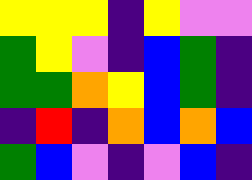[["yellow", "yellow", "yellow", "indigo", "yellow", "violet", "violet"], ["green", "yellow", "violet", "indigo", "blue", "green", "indigo"], ["green", "green", "orange", "yellow", "blue", "green", "indigo"], ["indigo", "red", "indigo", "orange", "blue", "orange", "blue"], ["green", "blue", "violet", "indigo", "violet", "blue", "indigo"]]